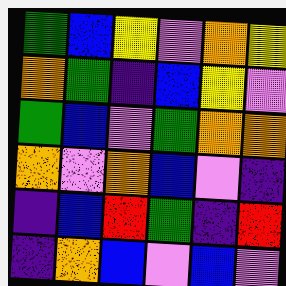[["green", "blue", "yellow", "violet", "orange", "yellow"], ["orange", "green", "indigo", "blue", "yellow", "violet"], ["green", "blue", "violet", "green", "orange", "orange"], ["orange", "violet", "orange", "blue", "violet", "indigo"], ["indigo", "blue", "red", "green", "indigo", "red"], ["indigo", "orange", "blue", "violet", "blue", "violet"]]